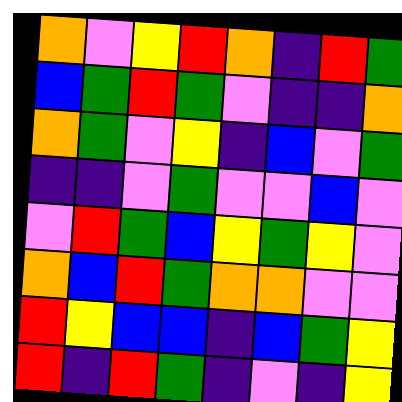[["orange", "violet", "yellow", "red", "orange", "indigo", "red", "green"], ["blue", "green", "red", "green", "violet", "indigo", "indigo", "orange"], ["orange", "green", "violet", "yellow", "indigo", "blue", "violet", "green"], ["indigo", "indigo", "violet", "green", "violet", "violet", "blue", "violet"], ["violet", "red", "green", "blue", "yellow", "green", "yellow", "violet"], ["orange", "blue", "red", "green", "orange", "orange", "violet", "violet"], ["red", "yellow", "blue", "blue", "indigo", "blue", "green", "yellow"], ["red", "indigo", "red", "green", "indigo", "violet", "indigo", "yellow"]]